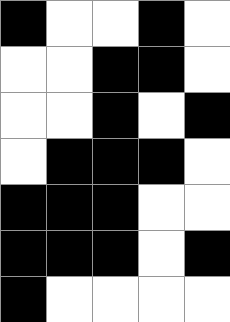[["black", "white", "white", "black", "white"], ["white", "white", "black", "black", "white"], ["white", "white", "black", "white", "black"], ["white", "black", "black", "black", "white"], ["black", "black", "black", "white", "white"], ["black", "black", "black", "white", "black"], ["black", "white", "white", "white", "white"]]